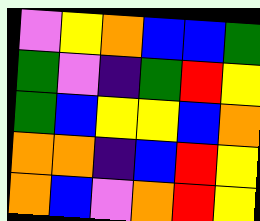[["violet", "yellow", "orange", "blue", "blue", "green"], ["green", "violet", "indigo", "green", "red", "yellow"], ["green", "blue", "yellow", "yellow", "blue", "orange"], ["orange", "orange", "indigo", "blue", "red", "yellow"], ["orange", "blue", "violet", "orange", "red", "yellow"]]